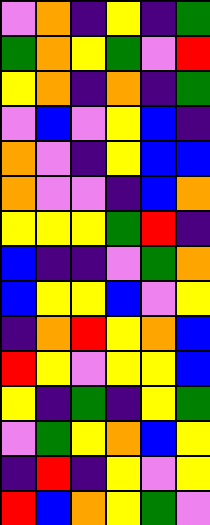[["violet", "orange", "indigo", "yellow", "indigo", "green"], ["green", "orange", "yellow", "green", "violet", "red"], ["yellow", "orange", "indigo", "orange", "indigo", "green"], ["violet", "blue", "violet", "yellow", "blue", "indigo"], ["orange", "violet", "indigo", "yellow", "blue", "blue"], ["orange", "violet", "violet", "indigo", "blue", "orange"], ["yellow", "yellow", "yellow", "green", "red", "indigo"], ["blue", "indigo", "indigo", "violet", "green", "orange"], ["blue", "yellow", "yellow", "blue", "violet", "yellow"], ["indigo", "orange", "red", "yellow", "orange", "blue"], ["red", "yellow", "violet", "yellow", "yellow", "blue"], ["yellow", "indigo", "green", "indigo", "yellow", "green"], ["violet", "green", "yellow", "orange", "blue", "yellow"], ["indigo", "red", "indigo", "yellow", "violet", "yellow"], ["red", "blue", "orange", "yellow", "green", "violet"]]